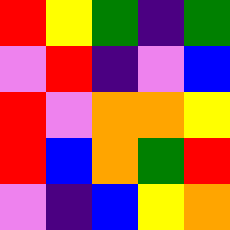[["red", "yellow", "green", "indigo", "green"], ["violet", "red", "indigo", "violet", "blue"], ["red", "violet", "orange", "orange", "yellow"], ["red", "blue", "orange", "green", "red"], ["violet", "indigo", "blue", "yellow", "orange"]]